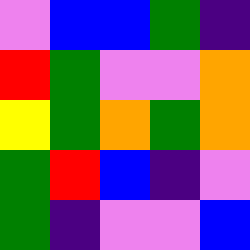[["violet", "blue", "blue", "green", "indigo"], ["red", "green", "violet", "violet", "orange"], ["yellow", "green", "orange", "green", "orange"], ["green", "red", "blue", "indigo", "violet"], ["green", "indigo", "violet", "violet", "blue"]]